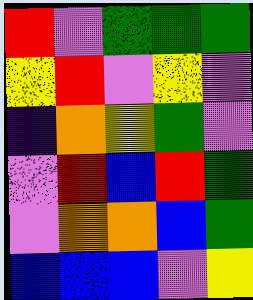[["red", "violet", "green", "green", "green"], ["yellow", "red", "violet", "yellow", "violet"], ["indigo", "orange", "yellow", "green", "violet"], ["violet", "red", "blue", "red", "green"], ["violet", "orange", "orange", "blue", "green"], ["blue", "blue", "blue", "violet", "yellow"]]